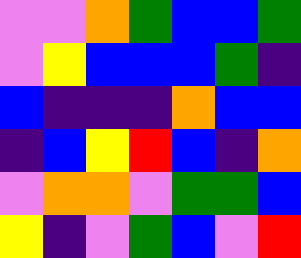[["violet", "violet", "orange", "green", "blue", "blue", "green"], ["violet", "yellow", "blue", "blue", "blue", "green", "indigo"], ["blue", "indigo", "indigo", "indigo", "orange", "blue", "blue"], ["indigo", "blue", "yellow", "red", "blue", "indigo", "orange"], ["violet", "orange", "orange", "violet", "green", "green", "blue"], ["yellow", "indigo", "violet", "green", "blue", "violet", "red"]]